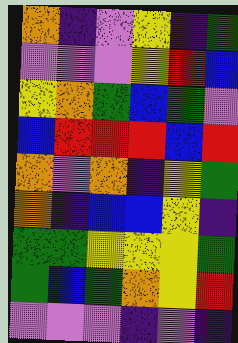[["orange", "indigo", "violet", "yellow", "indigo", "green"], ["violet", "violet", "violet", "yellow", "red", "blue"], ["yellow", "orange", "green", "blue", "green", "violet"], ["blue", "red", "red", "red", "blue", "red"], ["orange", "violet", "orange", "indigo", "yellow", "green"], ["orange", "indigo", "blue", "blue", "yellow", "indigo"], ["green", "green", "yellow", "yellow", "yellow", "green"], ["green", "blue", "green", "orange", "yellow", "red"], ["violet", "violet", "violet", "indigo", "violet", "indigo"]]